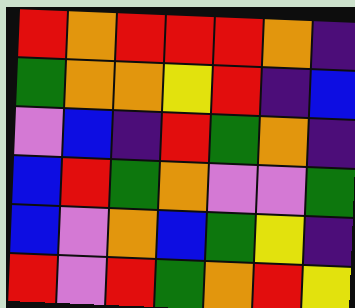[["red", "orange", "red", "red", "red", "orange", "indigo"], ["green", "orange", "orange", "yellow", "red", "indigo", "blue"], ["violet", "blue", "indigo", "red", "green", "orange", "indigo"], ["blue", "red", "green", "orange", "violet", "violet", "green"], ["blue", "violet", "orange", "blue", "green", "yellow", "indigo"], ["red", "violet", "red", "green", "orange", "red", "yellow"]]